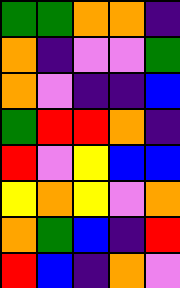[["green", "green", "orange", "orange", "indigo"], ["orange", "indigo", "violet", "violet", "green"], ["orange", "violet", "indigo", "indigo", "blue"], ["green", "red", "red", "orange", "indigo"], ["red", "violet", "yellow", "blue", "blue"], ["yellow", "orange", "yellow", "violet", "orange"], ["orange", "green", "blue", "indigo", "red"], ["red", "blue", "indigo", "orange", "violet"]]